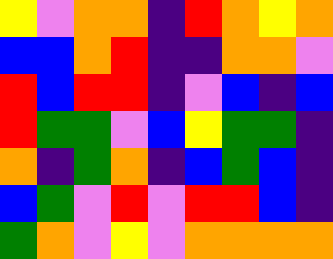[["yellow", "violet", "orange", "orange", "indigo", "red", "orange", "yellow", "orange"], ["blue", "blue", "orange", "red", "indigo", "indigo", "orange", "orange", "violet"], ["red", "blue", "red", "red", "indigo", "violet", "blue", "indigo", "blue"], ["red", "green", "green", "violet", "blue", "yellow", "green", "green", "indigo"], ["orange", "indigo", "green", "orange", "indigo", "blue", "green", "blue", "indigo"], ["blue", "green", "violet", "red", "violet", "red", "red", "blue", "indigo"], ["green", "orange", "violet", "yellow", "violet", "orange", "orange", "orange", "orange"]]